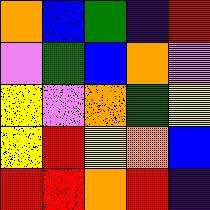[["orange", "blue", "green", "indigo", "red"], ["violet", "green", "blue", "orange", "violet"], ["yellow", "violet", "orange", "green", "yellow"], ["yellow", "red", "yellow", "orange", "blue"], ["red", "red", "orange", "red", "indigo"]]